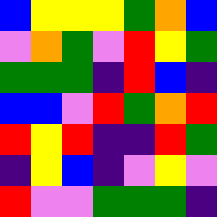[["blue", "yellow", "yellow", "yellow", "green", "orange", "blue"], ["violet", "orange", "green", "violet", "red", "yellow", "green"], ["green", "green", "green", "indigo", "red", "blue", "indigo"], ["blue", "blue", "violet", "red", "green", "orange", "red"], ["red", "yellow", "red", "indigo", "indigo", "red", "green"], ["indigo", "yellow", "blue", "indigo", "violet", "yellow", "violet"], ["red", "violet", "violet", "green", "green", "green", "indigo"]]